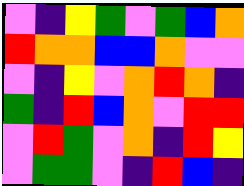[["violet", "indigo", "yellow", "green", "violet", "green", "blue", "orange"], ["red", "orange", "orange", "blue", "blue", "orange", "violet", "violet"], ["violet", "indigo", "yellow", "violet", "orange", "red", "orange", "indigo"], ["green", "indigo", "red", "blue", "orange", "violet", "red", "red"], ["violet", "red", "green", "violet", "orange", "indigo", "red", "yellow"], ["violet", "green", "green", "violet", "indigo", "red", "blue", "indigo"]]